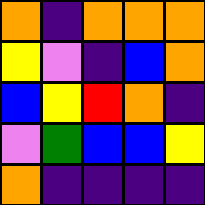[["orange", "indigo", "orange", "orange", "orange"], ["yellow", "violet", "indigo", "blue", "orange"], ["blue", "yellow", "red", "orange", "indigo"], ["violet", "green", "blue", "blue", "yellow"], ["orange", "indigo", "indigo", "indigo", "indigo"]]